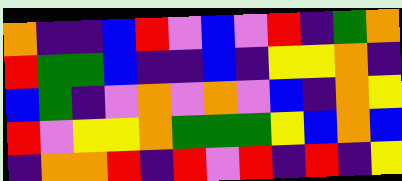[["orange", "indigo", "indigo", "blue", "red", "violet", "blue", "violet", "red", "indigo", "green", "orange"], ["red", "green", "green", "blue", "indigo", "indigo", "blue", "indigo", "yellow", "yellow", "orange", "indigo"], ["blue", "green", "indigo", "violet", "orange", "violet", "orange", "violet", "blue", "indigo", "orange", "yellow"], ["red", "violet", "yellow", "yellow", "orange", "green", "green", "green", "yellow", "blue", "orange", "blue"], ["indigo", "orange", "orange", "red", "indigo", "red", "violet", "red", "indigo", "red", "indigo", "yellow"]]